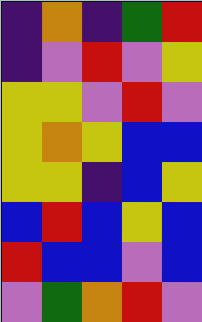[["indigo", "orange", "indigo", "green", "red"], ["indigo", "violet", "red", "violet", "yellow"], ["yellow", "yellow", "violet", "red", "violet"], ["yellow", "orange", "yellow", "blue", "blue"], ["yellow", "yellow", "indigo", "blue", "yellow"], ["blue", "red", "blue", "yellow", "blue"], ["red", "blue", "blue", "violet", "blue"], ["violet", "green", "orange", "red", "violet"]]